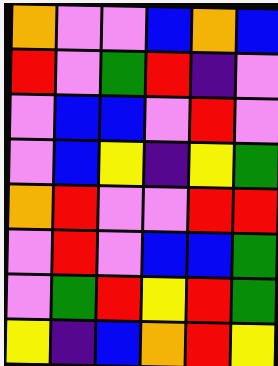[["orange", "violet", "violet", "blue", "orange", "blue"], ["red", "violet", "green", "red", "indigo", "violet"], ["violet", "blue", "blue", "violet", "red", "violet"], ["violet", "blue", "yellow", "indigo", "yellow", "green"], ["orange", "red", "violet", "violet", "red", "red"], ["violet", "red", "violet", "blue", "blue", "green"], ["violet", "green", "red", "yellow", "red", "green"], ["yellow", "indigo", "blue", "orange", "red", "yellow"]]